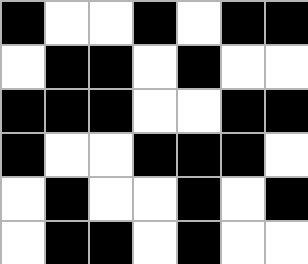[["black", "white", "white", "black", "white", "black", "black"], ["white", "black", "black", "white", "black", "white", "white"], ["black", "black", "black", "white", "white", "black", "black"], ["black", "white", "white", "black", "black", "black", "white"], ["white", "black", "white", "white", "black", "white", "black"], ["white", "black", "black", "white", "black", "white", "white"]]